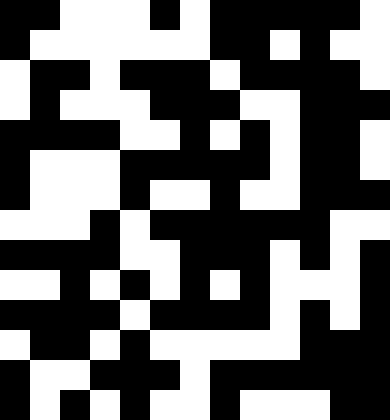[["black", "black", "white", "white", "white", "black", "white", "black", "black", "black", "black", "black", "white"], ["black", "white", "white", "white", "white", "white", "white", "black", "black", "white", "black", "white", "white"], ["white", "black", "black", "white", "black", "black", "black", "white", "black", "black", "black", "black", "white"], ["white", "black", "white", "white", "white", "black", "black", "black", "white", "white", "black", "black", "black"], ["black", "black", "black", "black", "white", "white", "black", "white", "black", "white", "black", "black", "white"], ["black", "white", "white", "white", "black", "black", "black", "black", "black", "white", "black", "black", "white"], ["black", "white", "white", "white", "black", "white", "white", "black", "white", "white", "black", "black", "black"], ["white", "white", "white", "black", "white", "black", "black", "black", "black", "black", "black", "white", "white"], ["black", "black", "black", "black", "white", "white", "black", "black", "black", "white", "black", "white", "black"], ["white", "white", "black", "white", "black", "white", "black", "white", "black", "white", "white", "white", "black"], ["black", "black", "black", "black", "white", "black", "black", "black", "black", "white", "black", "white", "black"], ["white", "black", "black", "white", "black", "white", "white", "white", "white", "white", "black", "black", "black"], ["black", "white", "white", "black", "black", "black", "white", "black", "black", "black", "black", "black", "black"], ["black", "white", "black", "white", "black", "white", "white", "black", "white", "white", "white", "black", "black"]]